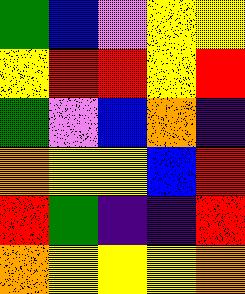[["green", "blue", "violet", "yellow", "yellow"], ["yellow", "red", "red", "yellow", "red"], ["green", "violet", "blue", "orange", "indigo"], ["orange", "yellow", "yellow", "blue", "red"], ["red", "green", "indigo", "indigo", "red"], ["orange", "yellow", "yellow", "yellow", "orange"]]